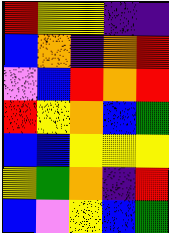[["red", "yellow", "yellow", "indigo", "indigo"], ["blue", "orange", "indigo", "orange", "red"], ["violet", "blue", "red", "orange", "red"], ["red", "yellow", "orange", "blue", "green"], ["blue", "blue", "yellow", "yellow", "yellow"], ["yellow", "green", "orange", "indigo", "red"], ["blue", "violet", "yellow", "blue", "green"]]